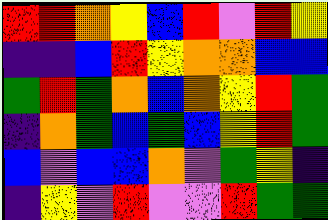[["red", "red", "orange", "yellow", "blue", "red", "violet", "red", "yellow"], ["indigo", "indigo", "blue", "red", "yellow", "orange", "orange", "blue", "blue"], ["green", "red", "green", "orange", "blue", "orange", "yellow", "red", "green"], ["indigo", "orange", "green", "blue", "green", "blue", "yellow", "red", "green"], ["blue", "violet", "blue", "blue", "orange", "violet", "green", "yellow", "indigo"], ["indigo", "yellow", "violet", "red", "violet", "violet", "red", "green", "green"]]